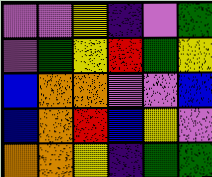[["violet", "violet", "yellow", "indigo", "violet", "green"], ["violet", "green", "yellow", "red", "green", "yellow"], ["blue", "orange", "orange", "violet", "violet", "blue"], ["blue", "orange", "red", "blue", "yellow", "violet"], ["orange", "orange", "yellow", "indigo", "green", "green"]]